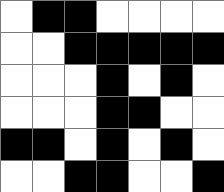[["white", "black", "black", "white", "white", "white", "white"], ["white", "white", "black", "black", "black", "black", "black"], ["white", "white", "white", "black", "white", "black", "white"], ["white", "white", "white", "black", "black", "white", "white"], ["black", "black", "white", "black", "white", "black", "white"], ["white", "white", "black", "black", "white", "white", "black"]]